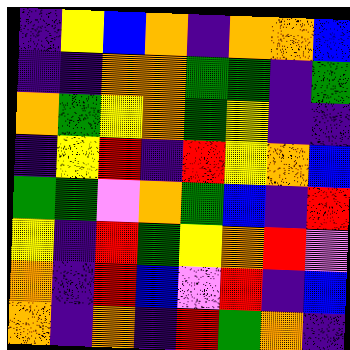[["indigo", "yellow", "blue", "orange", "indigo", "orange", "orange", "blue"], ["indigo", "indigo", "orange", "orange", "green", "green", "indigo", "green"], ["orange", "green", "yellow", "orange", "green", "yellow", "indigo", "indigo"], ["indigo", "yellow", "red", "indigo", "red", "yellow", "orange", "blue"], ["green", "green", "violet", "orange", "green", "blue", "indigo", "red"], ["yellow", "indigo", "red", "green", "yellow", "orange", "red", "violet"], ["orange", "indigo", "red", "blue", "violet", "red", "indigo", "blue"], ["orange", "indigo", "orange", "indigo", "red", "green", "orange", "indigo"]]